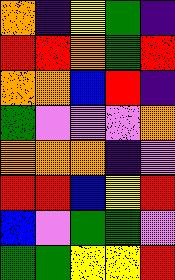[["orange", "indigo", "yellow", "green", "indigo"], ["red", "red", "orange", "green", "red"], ["orange", "orange", "blue", "red", "indigo"], ["green", "violet", "violet", "violet", "orange"], ["orange", "orange", "orange", "indigo", "violet"], ["red", "red", "blue", "yellow", "red"], ["blue", "violet", "green", "green", "violet"], ["green", "green", "yellow", "yellow", "red"]]